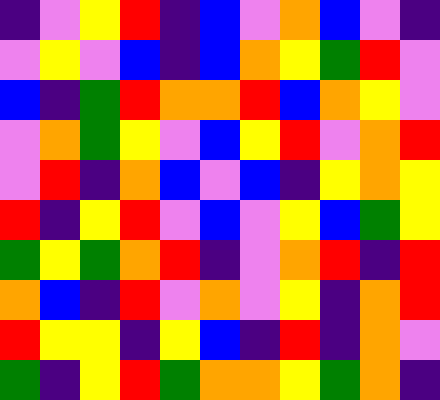[["indigo", "violet", "yellow", "red", "indigo", "blue", "violet", "orange", "blue", "violet", "indigo"], ["violet", "yellow", "violet", "blue", "indigo", "blue", "orange", "yellow", "green", "red", "violet"], ["blue", "indigo", "green", "red", "orange", "orange", "red", "blue", "orange", "yellow", "violet"], ["violet", "orange", "green", "yellow", "violet", "blue", "yellow", "red", "violet", "orange", "red"], ["violet", "red", "indigo", "orange", "blue", "violet", "blue", "indigo", "yellow", "orange", "yellow"], ["red", "indigo", "yellow", "red", "violet", "blue", "violet", "yellow", "blue", "green", "yellow"], ["green", "yellow", "green", "orange", "red", "indigo", "violet", "orange", "red", "indigo", "red"], ["orange", "blue", "indigo", "red", "violet", "orange", "violet", "yellow", "indigo", "orange", "red"], ["red", "yellow", "yellow", "indigo", "yellow", "blue", "indigo", "red", "indigo", "orange", "violet"], ["green", "indigo", "yellow", "red", "green", "orange", "orange", "yellow", "green", "orange", "indigo"]]